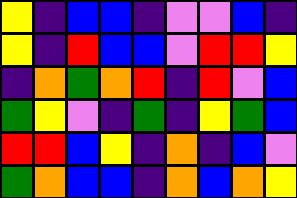[["yellow", "indigo", "blue", "blue", "indigo", "violet", "violet", "blue", "indigo"], ["yellow", "indigo", "red", "blue", "blue", "violet", "red", "red", "yellow"], ["indigo", "orange", "green", "orange", "red", "indigo", "red", "violet", "blue"], ["green", "yellow", "violet", "indigo", "green", "indigo", "yellow", "green", "blue"], ["red", "red", "blue", "yellow", "indigo", "orange", "indigo", "blue", "violet"], ["green", "orange", "blue", "blue", "indigo", "orange", "blue", "orange", "yellow"]]